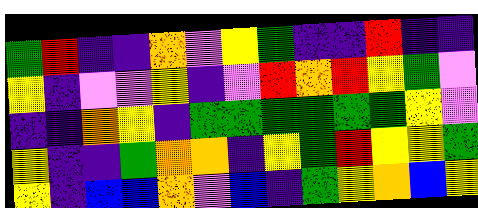[["green", "red", "indigo", "indigo", "orange", "violet", "yellow", "green", "indigo", "indigo", "red", "indigo", "indigo"], ["yellow", "indigo", "violet", "violet", "yellow", "indigo", "violet", "red", "orange", "red", "yellow", "green", "violet"], ["indigo", "indigo", "orange", "yellow", "indigo", "green", "green", "green", "green", "green", "green", "yellow", "violet"], ["yellow", "indigo", "indigo", "green", "orange", "orange", "indigo", "yellow", "green", "red", "yellow", "yellow", "green"], ["yellow", "indigo", "blue", "blue", "orange", "violet", "blue", "indigo", "green", "yellow", "orange", "blue", "yellow"]]